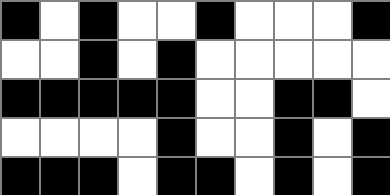[["black", "white", "black", "white", "white", "black", "white", "white", "white", "black"], ["white", "white", "black", "white", "black", "white", "white", "white", "white", "white"], ["black", "black", "black", "black", "black", "white", "white", "black", "black", "white"], ["white", "white", "white", "white", "black", "white", "white", "black", "white", "black"], ["black", "black", "black", "white", "black", "black", "white", "black", "white", "black"]]